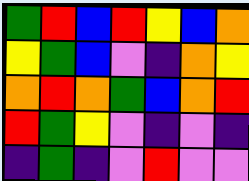[["green", "red", "blue", "red", "yellow", "blue", "orange"], ["yellow", "green", "blue", "violet", "indigo", "orange", "yellow"], ["orange", "red", "orange", "green", "blue", "orange", "red"], ["red", "green", "yellow", "violet", "indigo", "violet", "indigo"], ["indigo", "green", "indigo", "violet", "red", "violet", "violet"]]